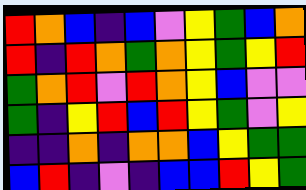[["red", "orange", "blue", "indigo", "blue", "violet", "yellow", "green", "blue", "orange"], ["red", "indigo", "red", "orange", "green", "orange", "yellow", "green", "yellow", "red"], ["green", "orange", "red", "violet", "red", "orange", "yellow", "blue", "violet", "violet"], ["green", "indigo", "yellow", "red", "blue", "red", "yellow", "green", "violet", "yellow"], ["indigo", "indigo", "orange", "indigo", "orange", "orange", "blue", "yellow", "green", "green"], ["blue", "red", "indigo", "violet", "indigo", "blue", "blue", "red", "yellow", "green"]]